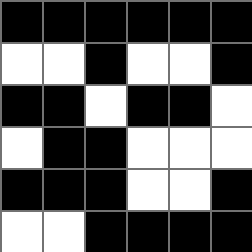[["black", "black", "black", "black", "black", "black"], ["white", "white", "black", "white", "white", "black"], ["black", "black", "white", "black", "black", "white"], ["white", "black", "black", "white", "white", "white"], ["black", "black", "black", "white", "white", "black"], ["white", "white", "black", "black", "black", "black"]]